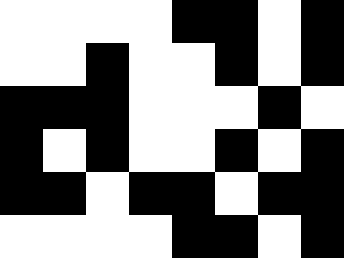[["white", "white", "white", "white", "black", "black", "white", "black"], ["white", "white", "black", "white", "white", "black", "white", "black"], ["black", "black", "black", "white", "white", "white", "black", "white"], ["black", "white", "black", "white", "white", "black", "white", "black"], ["black", "black", "white", "black", "black", "white", "black", "black"], ["white", "white", "white", "white", "black", "black", "white", "black"]]